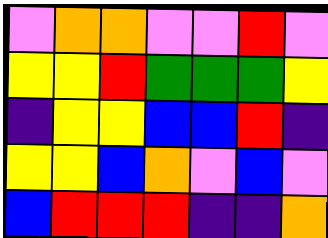[["violet", "orange", "orange", "violet", "violet", "red", "violet"], ["yellow", "yellow", "red", "green", "green", "green", "yellow"], ["indigo", "yellow", "yellow", "blue", "blue", "red", "indigo"], ["yellow", "yellow", "blue", "orange", "violet", "blue", "violet"], ["blue", "red", "red", "red", "indigo", "indigo", "orange"]]